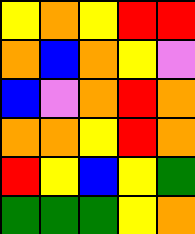[["yellow", "orange", "yellow", "red", "red"], ["orange", "blue", "orange", "yellow", "violet"], ["blue", "violet", "orange", "red", "orange"], ["orange", "orange", "yellow", "red", "orange"], ["red", "yellow", "blue", "yellow", "green"], ["green", "green", "green", "yellow", "orange"]]